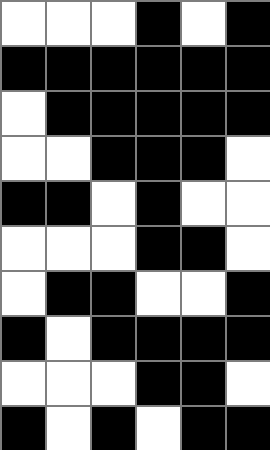[["white", "white", "white", "black", "white", "black"], ["black", "black", "black", "black", "black", "black"], ["white", "black", "black", "black", "black", "black"], ["white", "white", "black", "black", "black", "white"], ["black", "black", "white", "black", "white", "white"], ["white", "white", "white", "black", "black", "white"], ["white", "black", "black", "white", "white", "black"], ["black", "white", "black", "black", "black", "black"], ["white", "white", "white", "black", "black", "white"], ["black", "white", "black", "white", "black", "black"]]